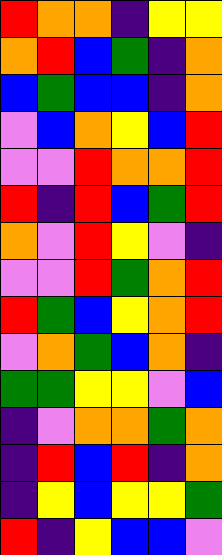[["red", "orange", "orange", "indigo", "yellow", "yellow"], ["orange", "red", "blue", "green", "indigo", "orange"], ["blue", "green", "blue", "blue", "indigo", "orange"], ["violet", "blue", "orange", "yellow", "blue", "red"], ["violet", "violet", "red", "orange", "orange", "red"], ["red", "indigo", "red", "blue", "green", "red"], ["orange", "violet", "red", "yellow", "violet", "indigo"], ["violet", "violet", "red", "green", "orange", "red"], ["red", "green", "blue", "yellow", "orange", "red"], ["violet", "orange", "green", "blue", "orange", "indigo"], ["green", "green", "yellow", "yellow", "violet", "blue"], ["indigo", "violet", "orange", "orange", "green", "orange"], ["indigo", "red", "blue", "red", "indigo", "orange"], ["indigo", "yellow", "blue", "yellow", "yellow", "green"], ["red", "indigo", "yellow", "blue", "blue", "violet"]]